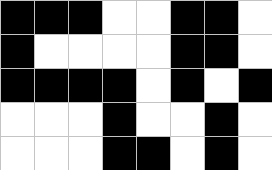[["black", "black", "black", "white", "white", "black", "black", "white"], ["black", "white", "white", "white", "white", "black", "black", "white"], ["black", "black", "black", "black", "white", "black", "white", "black"], ["white", "white", "white", "black", "white", "white", "black", "white"], ["white", "white", "white", "black", "black", "white", "black", "white"]]